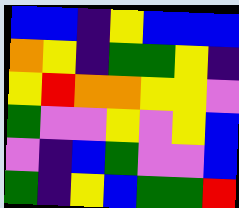[["blue", "blue", "indigo", "yellow", "blue", "blue", "blue"], ["orange", "yellow", "indigo", "green", "green", "yellow", "indigo"], ["yellow", "red", "orange", "orange", "yellow", "yellow", "violet"], ["green", "violet", "violet", "yellow", "violet", "yellow", "blue"], ["violet", "indigo", "blue", "green", "violet", "violet", "blue"], ["green", "indigo", "yellow", "blue", "green", "green", "red"]]